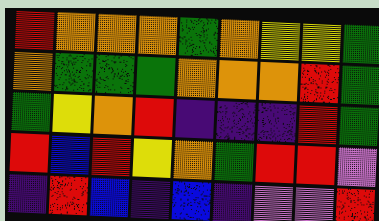[["red", "orange", "orange", "orange", "green", "orange", "yellow", "yellow", "green"], ["orange", "green", "green", "green", "orange", "orange", "orange", "red", "green"], ["green", "yellow", "orange", "red", "indigo", "indigo", "indigo", "red", "green"], ["red", "blue", "red", "yellow", "orange", "green", "red", "red", "violet"], ["indigo", "red", "blue", "indigo", "blue", "indigo", "violet", "violet", "red"]]